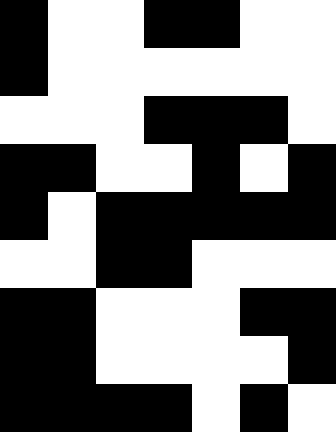[["black", "white", "white", "black", "black", "white", "white"], ["black", "white", "white", "white", "white", "white", "white"], ["white", "white", "white", "black", "black", "black", "white"], ["black", "black", "white", "white", "black", "white", "black"], ["black", "white", "black", "black", "black", "black", "black"], ["white", "white", "black", "black", "white", "white", "white"], ["black", "black", "white", "white", "white", "black", "black"], ["black", "black", "white", "white", "white", "white", "black"], ["black", "black", "black", "black", "white", "black", "white"]]